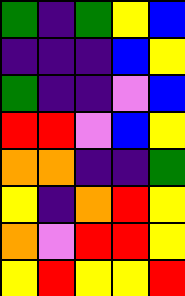[["green", "indigo", "green", "yellow", "blue"], ["indigo", "indigo", "indigo", "blue", "yellow"], ["green", "indigo", "indigo", "violet", "blue"], ["red", "red", "violet", "blue", "yellow"], ["orange", "orange", "indigo", "indigo", "green"], ["yellow", "indigo", "orange", "red", "yellow"], ["orange", "violet", "red", "red", "yellow"], ["yellow", "red", "yellow", "yellow", "red"]]